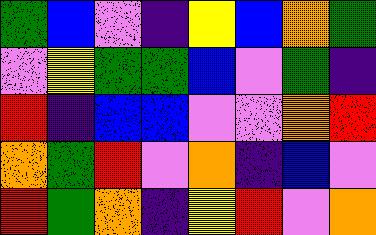[["green", "blue", "violet", "indigo", "yellow", "blue", "orange", "green"], ["violet", "yellow", "green", "green", "blue", "violet", "green", "indigo"], ["red", "indigo", "blue", "blue", "violet", "violet", "orange", "red"], ["orange", "green", "red", "violet", "orange", "indigo", "blue", "violet"], ["red", "green", "orange", "indigo", "yellow", "red", "violet", "orange"]]